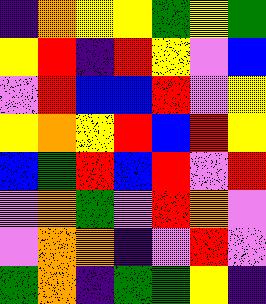[["indigo", "orange", "yellow", "yellow", "green", "yellow", "green"], ["yellow", "red", "indigo", "red", "yellow", "violet", "blue"], ["violet", "red", "blue", "blue", "red", "violet", "yellow"], ["yellow", "orange", "yellow", "red", "blue", "red", "yellow"], ["blue", "green", "red", "blue", "red", "violet", "red"], ["violet", "orange", "green", "violet", "red", "orange", "violet"], ["violet", "orange", "orange", "indigo", "violet", "red", "violet"], ["green", "orange", "indigo", "green", "green", "yellow", "indigo"]]